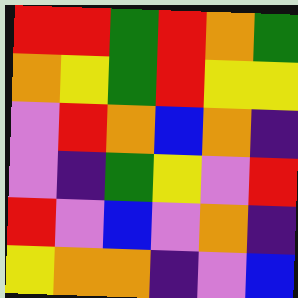[["red", "red", "green", "red", "orange", "green"], ["orange", "yellow", "green", "red", "yellow", "yellow"], ["violet", "red", "orange", "blue", "orange", "indigo"], ["violet", "indigo", "green", "yellow", "violet", "red"], ["red", "violet", "blue", "violet", "orange", "indigo"], ["yellow", "orange", "orange", "indigo", "violet", "blue"]]